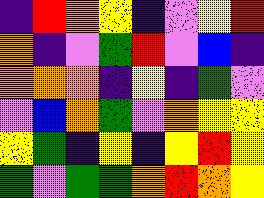[["indigo", "red", "orange", "yellow", "indigo", "violet", "yellow", "red"], ["orange", "indigo", "violet", "green", "red", "violet", "blue", "indigo"], ["orange", "orange", "orange", "indigo", "yellow", "indigo", "green", "violet"], ["violet", "blue", "orange", "green", "violet", "orange", "yellow", "yellow"], ["yellow", "green", "indigo", "yellow", "indigo", "yellow", "red", "yellow"], ["green", "violet", "green", "green", "orange", "red", "orange", "yellow"]]